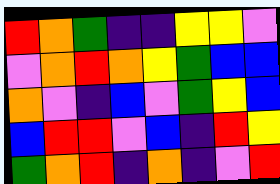[["red", "orange", "green", "indigo", "indigo", "yellow", "yellow", "violet"], ["violet", "orange", "red", "orange", "yellow", "green", "blue", "blue"], ["orange", "violet", "indigo", "blue", "violet", "green", "yellow", "blue"], ["blue", "red", "red", "violet", "blue", "indigo", "red", "yellow"], ["green", "orange", "red", "indigo", "orange", "indigo", "violet", "red"]]